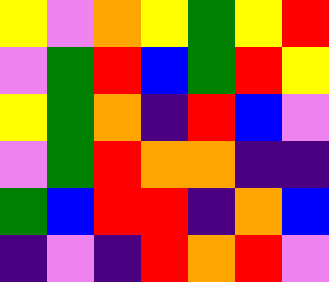[["yellow", "violet", "orange", "yellow", "green", "yellow", "red"], ["violet", "green", "red", "blue", "green", "red", "yellow"], ["yellow", "green", "orange", "indigo", "red", "blue", "violet"], ["violet", "green", "red", "orange", "orange", "indigo", "indigo"], ["green", "blue", "red", "red", "indigo", "orange", "blue"], ["indigo", "violet", "indigo", "red", "orange", "red", "violet"]]